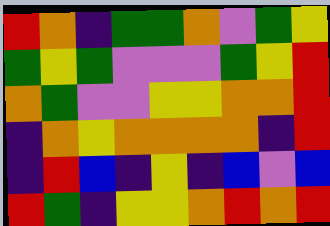[["red", "orange", "indigo", "green", "green", "orange", "violet", "green", "yellow"], ["green", "yellow", "green", "violet", "violet", "violet", "green", "yellow", "red"], ["orange", "green", "violet", "violet", "yellow", "yellow", "orange", "orange", "red"], ["indigo", "orange", "yellow", "orange", "orange", "orange", "orange", "indigo", "red"], ["indigo", "red", "blue", "indigo", "yellow", "indigo", "blue", "violet", "blue"], ["red", "green", "indigo", "yellow", "yellow", "orange", "red", "orange", "red"]]